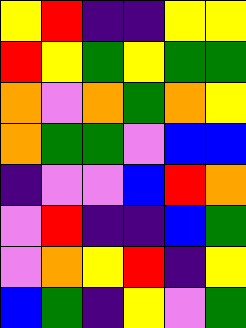[["yellow", "red", "indigo", "indigo", "yellow", "yellow"], ["red", "yellow", "green", "yellow", "green", "green"], ["orange", "violet", "orange", "green", "orange", "yellow"], ["orange", "green", "green", "violet", "blue", "blue"], ["indigo", "violet", "violet", "blue", "red", "orange"], ["violet", "red", "indigo", "indigo", "blue", "green"], ["violet", "orange", "yellow", "red", "indigo", "yellow"], ["blue", "green", "indigo", "yellow", "violet", "green"]]